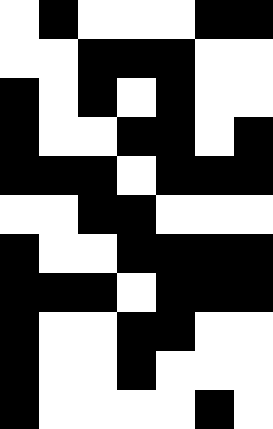[["white", "black", "white", "white", "white", "black", "black"], ["white", "white", "black", "black", "black", "white", "white"], ["black", "white", "black", "white", "black", "white", "white"], ["black", "white", "white", "black", "black", "white", "black"], ["black", "black", "black", "white", "black", "black", "black"], ["white", "white", "black", "black", "white", "white", "white"], ["black", "white", "white", "black", "black", "black", "black"], ["black", "black", "black", "white", "black", "black", "black"], ["black", "white", "white", "black", "black", "white", "white"], ["black", "white", "white", "black", "white", "white", "white"], ["black", "white", "white", "white", "white", "black", "white"]]